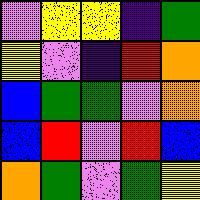[["violet", "yellow", "yellow", "indigo", "green"], ["yellow", "violet", "indigo", "red", "orange"], ["blue", "green", "green", "violet", "orange"], ["blue", "red", "violet", "red", "blue"], ["orange", "green", "violet", "green", "yellow"]]